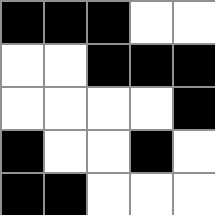[["black", "black", "black", "white", "white"], ["white", "white", "black", "black", "black"], ["white", "white", "white", "white", "black"], ["black", "white", "white", "black", "white"], ["black", "black", "white", "white", "white"]]